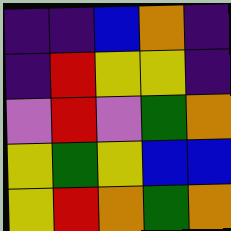[["indigo", "indigo", "blue", "orange", "indigo"], ["indigo", "red", "yellow", "yellow", "indigo"], ["violet", "red", "violet", "green", "orange"], ["yellow", "green", "yellow", "blue", "blue"], ["yellow", "red", "orange", "green", "orange"]]